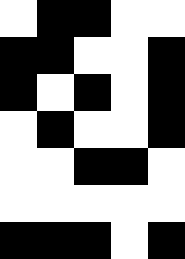[["white", "black", "black", "white", "white"], ["black", "black", "white", "white", "black"], ["black", "white", "black", "white", "black"], ["white", "black", "white", "white", "black"], ["white", "white", "black", "black", "white"], ["white", "white", "white", "white", "white"], ["black", "black", "black", "white", "black"]]